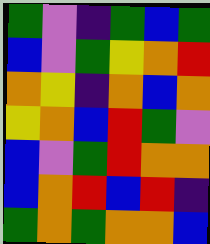[["green", "violet", "indigo", "green", "blue", "green"], ["blue", "violet", "green", "yellow", "orange", "red"], ["orange", "yellow", "indigo", "orange", "blue", "orange"], ["yellow", "orange", "blue", "red", "green", "violet"], ["blue", "violet", "green", "red", "orange", "orange"], ["blue", "orange", "red", "blue", "red", "indigo"], ["green", "orange", "green", "orange", "orange", "blue"]]